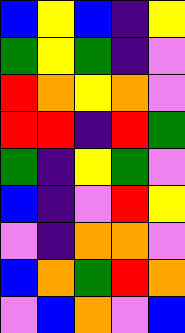[["blue", "yellow", "blue", "indigo", "yellow"], ["green", "yellow", "green", "indigo", "violet"], ["red", "orange", "yellow", "orange", "violet"], ["red", "red", "indigo", "red", "green"], ["green", "indigo", "yellow", "green", "violet"], ["blue", "indigo", "violet", "red", "yellow"], ["violet", "indigo", "orange", "orange", "violet"], ["blue", "orange", "green", "red", "orange"], ["violet", "blue", "orange", "violet", "blue"]]